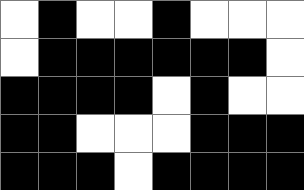[["white", "black", "white", "white", "black", "white", "white", "white"], ["white", "black", "black", "black", "black", "black", "black", "white"], ["black", "black", "black", "black", "white", "black", "white", "white"], ["black", "black", "white", "white", "white", "black", "black", "black"], ["black", "black", "black", "white", "black", "black", "black", "black"]]